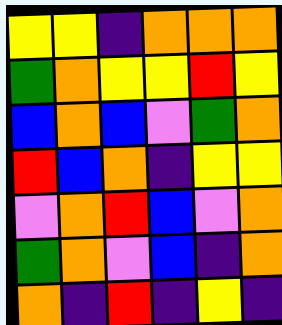[["yellow", "yellow", "indigo", "orange", "orange", "orange"], ["green", "orange", "yellow", "yellow", "red", "yellow"], ["blue", "orange", "blue", "violet", "green", "orange"], ["red", "blue", "orange", "indigo", "yellow", "yellow"], ["violet", "orange", "red", "blue", "violet", "orange"], ["green", "orange", "violet", "blue", "indigo", "orange"], ["orange", "indigo", "red", "indigo", "yellow", "indigo"]]